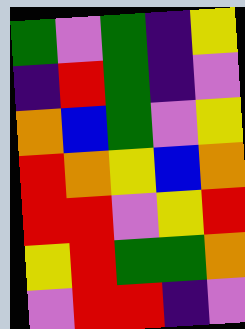[["green", "violet", "green", "indigo", "yellow"], ["indigo", "red", "green", "indigo", "violet"], ["orange", "blue", "green", "violet", "yellow"], ["red", "orange", "yellow", "blue", "orange"], ["red", "red", "violet", "yellow", "red"], ["yellow", "red", "green", "green", "orange"], ["violet", "red", "red", "indigo", "violet"]]